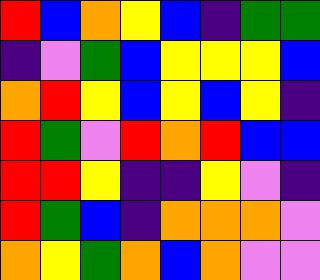[["red", "blue", "orange", "yellow", "blue", "indigo", "green", "green"], ["indigo", "violet", "green", "blue", "yellow", "yellow", "yellow", "blue"], ["orange", "red", "yellow", "blue", "yellow", "blue", "yellow", "indigo"], ["red", "green", "violet", "red", "orange", "red", "blue", "blue"], ["red", "red", "yellow", "indigo", "indigo", "yellow", "violet", "indigo"], ["red", "green", "blue", "indigo", "orange", "orange", "orange", "violet"], ["orange", "yellow", "green", "orange", "blue", "orange", "violet", "violet"]]